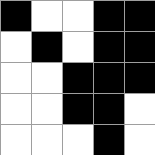[["black", "white", "white", "black", "black"], ["white", "black", "white", "black", "black"], ["white", "white", "black", "black", "black"], ["white", "white", "black", "black", "white"], ["white", "white", "white", "black", "white"]]